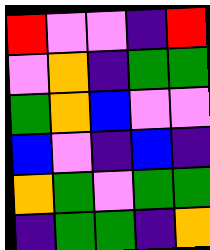[["red", "violet", "violet", "indigo", "red"], ["violet", "orange", "indigo", "green", "green"], ["green", "orange", "blue", "violet", "violet"], ["blue", "violet", "indigo", "blue", "indigo"], ["orange", "green", "violet", "green", "green"], ["indigo", "green", "green", "indigo", "orange"]]